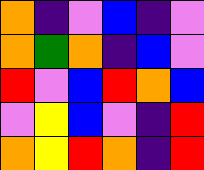[["orange", "indigo", "violet", "blue", "indigo", "violet"], ["orange", "green", "orange", "indigo", "blue", "violet"], ["red", "violet", "blue", "red", "orange", "blue"], ["violet", "yellow", "blue", "violet", "indigo", "red"], ["orange", "yellow", "red", "orange", "indigo", "red"]]